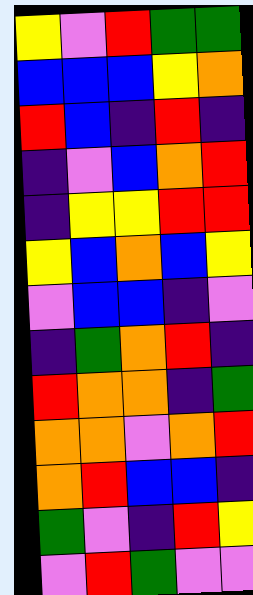[["yellow", "violet", "red", "green", "green"], ["blue", "blue", "blue", "yellow", "orange"], ["red", "blue", "indigo", "red", "indigo"], ["indigo", "violet", "blue", "orange", "red"], ["indigo", "yellow", "yellow", "red", "red"], ["yellow", "blue", "orange", "blue", "yellow"], ["violet", "blue", "blue", "indigo", "violet"], ["indigo", "green", "orange", "red", "indigo"], ["red", "orange", "orange", "indigo", "green"], ["orange", "orange", "violet", "orange", "red"], ["orange", "red", "blue", "blue", "indigo"], ["green", "violet", "indigo", "red", "yellow"], ["violet", "red", "green", "violet", "violet"]]